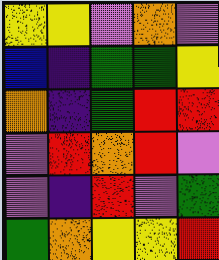[["yellow", "yellow", "violet", "orange", "violet"], ["blue", "indigo", "green", "green", "yellow"], ["orange", "indigo", "green", "red", "red"], ["violet", "red", "orange", "red", "violet"], ["violet", "indigo", "red", "violet", "green"], ["green", "orange", "yellow", "yellow", "red"]]